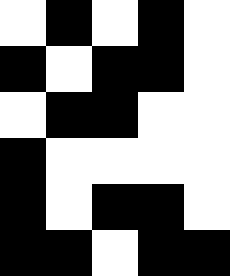[["white", "black", "white", "black", "white"], ["black", "white", "black", "black", "white"], ["white", "black", "black", "white", "white"], ["black", "white", "white", "white", "white"], ["black", "white", "black", "black", "white"], ["black", "black", "white", "black", "black"]]